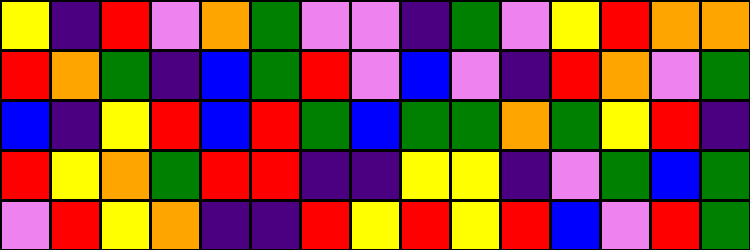[["yellow", "indigo", "red", "violet", "orange", "green", "violet", "violet", "indigo", "green", "violet", "yellow", "red", "orange", "orange"], ["red", "orange", "green", "indigo", "blue", "green", "red", "violet", "blue", "violet", "indigo", "red", "orange", "violet", "green"], ["blue", "indigo", "yellow", "red", "blue", "red", "green", "blue", "green", "green", "orange", "green", "yellow", "red", "indigo"], ["red", "yellow", "orange", "green", "red", "red", "indigo", "indigo", "yellow", "yellow", "indigo", "violet", "green", "blue", "green"], ["violet", "red", "yellow", "orange", "indigo", "indigo", "red", "yellow", "red", "yellow", "red", "blue", "violet", "red", "green"]]